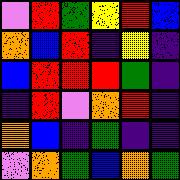[["violet", "red", "green", "yellow", "red", "blue"], ["orange", "blue", "red", "indigo", "yellow", "indigo"], ["blue", "red", "red", "red", "green", "indigo"], ["indigo", "red", "violet", "orange", "red", "indigo"], ["orange", "blue", "indigo", "green", "indigo", "indigo"], ["violet", "orange", "green", "blue", "orange", "green"]]